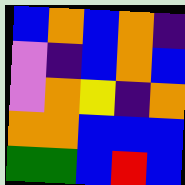[["blue", "orange", "blue", "orange", "indigo"], ["violet", "indigo", "blue", "orange", "blue"], ["violet", "orange", "yellow", "indigo", "orange"], ["orange", "orange", "blue", "blue", "blue"], ["green", "green", "blue", "red", "blue"]]